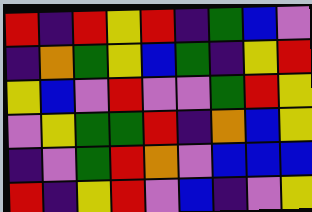[["red", "indigo", "red", "yellow", "red", "indigo", "green", "blue", "violet"], ["indigo", "orange", "green", "yellow", "blue", "green", "indigo", "yellow", "red"], ["yellow", "blue", "violet", "red", "violet", "violet", "green", "red", "yellow"], ["violet", "yellow", "green", "green", "red", "indigo", "orange", "blue", "yellow"], ["indigo", "violet", "green", "red", "orange", "violet", "blue", "blue", "blue"], ["red", "indigo", "yellow", "red", "violet", "blue", "indigo", "violet", "yellow"]]